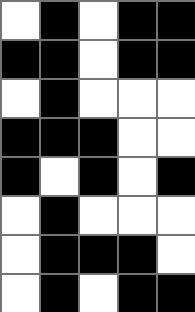[["white", "black", "white", "black", "black"], ["black", "black", "white", "black", "black"], ["white", "black", "white", "white", "white"], ["black", "black", "black", "white", "white"], ["black", "white", "black", "white", "black"], ["white", "black", "white", "white", "white"], ["white", "black", "black", "black", "white"], ["white", "black", "white", "black", "black"]]